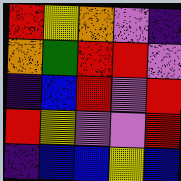[["red", "yellow", "orange", "violet", "indigo"], ["orange", "green", "red", "red", "violet"], ["indigo", "blue", "red", "violet", "red"], ["red", "yellow", "violet", "violet", "red"], ["indigo", "blue", "blue", "yellow", "blue"]]